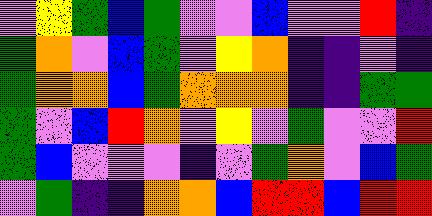[["violet", "yellow", "green", "blue", "green", "violet", "violet", "blue", "violet", "violet", "red", "indigo"], ["green", "orange", "violet", "blue", "green", "violet", "yellow", "orange", "indigo", "indigo", "violet", "indigo"], ["green", "orange", "orange", "blue", "green", "orange", "orange", "orange", "indigo", "indigo", "green", "green"], ["green", "violet", "blue", "red", "orange", "violet", "yellow", "violet", "green", "violet", "violet", "red"], ["green", "blue", "violet", "violet", "violet", "indigo", "violet", "green", "orange", "violet", "blue", "green"], ["violet", "green", "indigo", "indigo", "orange", "orange", "blue", "red", "red", "blue", "red", "red"]]